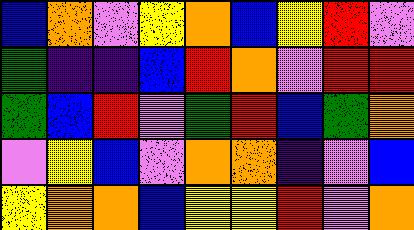[["blue", "orange", "violet", "yellow", "orange", "blue", "yellow", "red", "violet"], ["green", "indigo", "indigo", "blue", "red", "orange", "violet", "red", "red"], ["green", "blue", "red", "violet", "green", "red", "blue", "green", "orange"], ["violet", "yellow", "blue", "violet", "orange", "orange", "indigo", "violet", "blue"], ["yellow", "orange", "orange", "blue", "yellow", "yellow", "red", "violet", "orange"]]